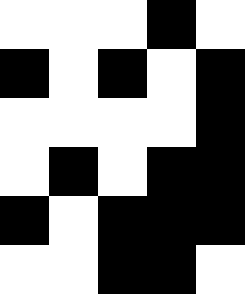[["white", "white", "white", "black", "white"], ["black", "white", "black", "white", "black"], ["white", "white", "white", "white", "black"], ["white", "black", "white", "black", "black"], ["black", "white", "black", "black", "black"], ["white", "white", "black", "black", "white"]]